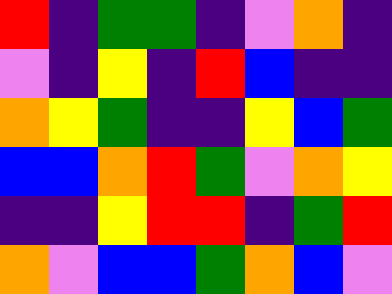[["red", "indigo", "green", "green", "indigo", "violet", "orange", "indigo"], ["violet", "indigo", "yellow", "indigo", "red", "blue", "indigo", "indigo"], ["orange", "yellow", "green", "indigo", "indigo", "yellow", "blue", "green"], ["blue", "blue", "orange", "red", "green", "violet", "orange", "yellow"], ["indigo", "indigo", "yellow", "red", "red", "indigo", "green", "red"], ["orange", "violet", "blue", "blue", "green", "orange", "blue", "violet"]]